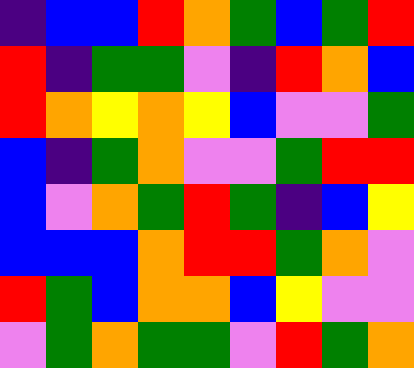[["indigo", "blue", "blue", "red", "orange", "green", "blue", "green", "red"], ["red", "indigo", "green", "green", "violet", "indigo", "red", "orange", "blue"], ["red", "orange", "yellow", "orange", "yellow", "blue", "violet", "violet", "green"], ["blue", "indigo", "green", "orange", "violet", "violet", "green", "red", "red"], ["blue", "violet", "orange", "green", "red", "green", "indigo", "blue", "yellow"], ["blue", "blue", "blue", "orange", "red", "red", "green", "orange", "violet"], ["red", "green", "blue", "orange", "orange", "blue", "yellow", "violet", "violet"], ["violet", "green", "orange", "green", "green", "violet", "red", "green", "orange"]]